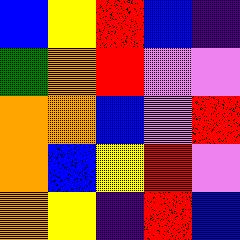[["blue", "yellow", "red", "blue", "indigo"], ["green", "orange", "red", "violet", "violet"], ["orange", "orange", "blue", "violet", "red"], ["orange", "blue", "yellow", "red", "violet"], ["orange", "yellow", "indigo", "red", "blue"]]